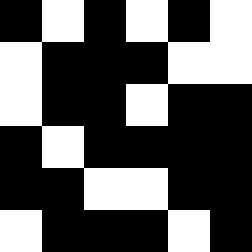[["black", "white", "black", "white", "black", "white"], ["white", "black", "black", "black", "white", "white"], ["white", "black", "black", "white", "black", "black"], ["black", "white", "black", "black", "black", "black"], ["black", "black", "white", "white", "black", "black"], ["white", "black", "black", "black", "white", "black"]]